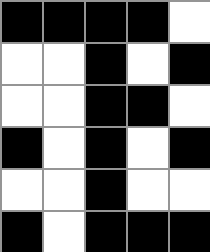[["black", "black", "black", "black", "white"], ["white", "white", "black", "white", "black"], ["white", "white", "black", "black", "white"], ["black", "white", "black", "white", "black"], ["white", "white", "black", "white", "white"], ["black", "white", "black", "black", "black"]]